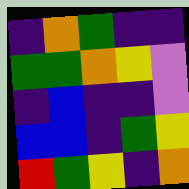[["indigo", "orange", "green", "indigo", "indigo"], ["green", "green", "orange", "yellow", "violet"], ["indigo", "blue", "indigo", "indigo", "violet"], ["blue", "blue", "indigo", "green", "yellow"], ["red", "green", "yellow", "indigo", "orange"]]